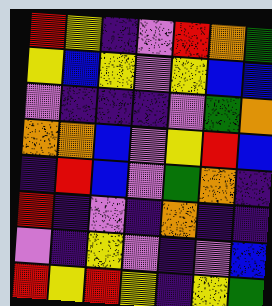[["red", "yellow", "indigo", "violet", "red", "orange", "green"], ["yellow", "blue", "yellow", "violet", "yellow", "blue", "blue"], ["violet", "indigo", "indigo", "indigo", "violet", "green", "orange"], ["orange", "orange", "blue", "violet", "yellow", "red", "blue"], ["indigo", "red", "blue", "violet", "green", "orange", "indigo"], ["red", "indigo", "violet", "indigo", "orange", "indigo", "indigo"], ["violet", "indigo", "yellow", "violet", "indigo", "violet", "blue"], ["red", "yellow", "red", "yellow", "indigo", "yellow", "green"]]